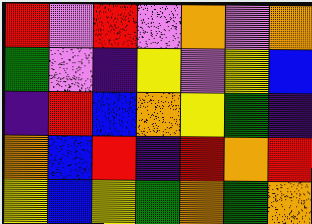[["red", "violet", "red", "violet", "orange", "violet", "orange"], ["green", "violet", "indigo", "yellow", "violet", "yellow", "blue"], ["indigo", "red", "blue", "orange", "yellow", "green", "indigo"], ["orange", "blue", "red", "indigo", "red", "orange", "red"], ["yellow", "blue", "yellow", "green", "orange", "green", "orange"]]